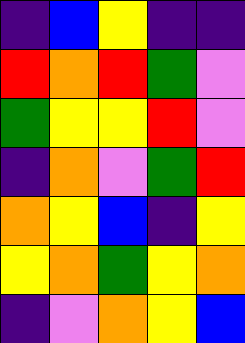[["indigo", "blue", "yellow", "indigo", "indigo"], ["red", "orange", "red", "green", "violet"], ["green", "yellow", "yellow", "red", "violet"], ["indigo", "orange", "violet", "green", "red"], ["orange", "yellow", "blue", "indigo", "yellow"], ["yellow", "orange", "green", "yellow", "orange"], ["indigo", "violet", "orange", "yellow", "blue"]]